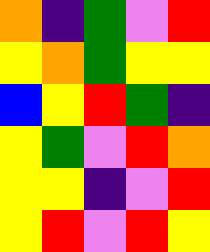[["orange", "indigo", "green", "violet", "red"], ["yellow", "orange", "green", "yellow", "yellow"], ["blue", "yellow", "red", "green", "indigo"], ["yellow", "green", "violet", "red", "orange"], ["yellow", "yellow", "indigo", "violet", "red"], ["yellow", "red", "violet", "red", "yellow"]]